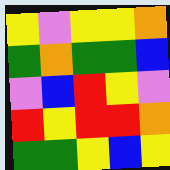[["yellow", "violet", "yellow", "yellow", "orange"], ["green", "orange", "green", "green", "blue"], ["violet", "blue", "red", "yellow", "violet"], ["red", "yellow", "red", "red", "orange"], ["green", "green", "yellow", "blue", "yellow"]]